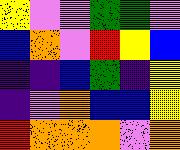[["yellow", "violet", "violet", "green", "green", "violet"], ["blue", "orange", "violet", "red", "yellow", "blue"], ["indigo", "indigo", "blue", "green", "indigo", "yellow"], ["indigo", "violet", "orange", "blue", "blue", "yellow"], ["red", "orange", "orange", "orange", "violet", "orange"]]